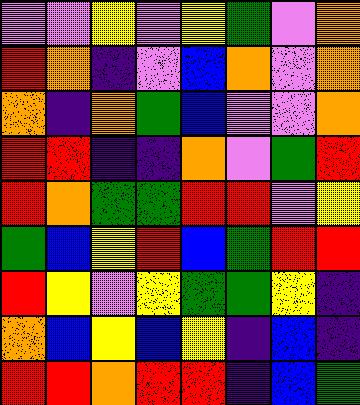[["violet", "violet", "yellow", "violet", "yellow", "green", "violet", "orange"], ["red", "orange", "indigo", "violet", "blue", "orange", "violet", "orange"], ["orange", "indigo", "orange", "green", "blue", "violet", "violet", "orange"], ["red", "red", "indigo", "indigo", "orange", "violet", "green", "red"], ["red", "orange", "green", "green", "red", "red", "violet", "yellow"], ["green", "blue", "yellow", "red", "blue", "green", "red", "red"], ["red", "yellow", "violet", "yellow", "green", "green", "yellow", "indigo"], ["orange", "blue", "yellow", "blue", "yellow", "indigo", "blue", "indigo"], ["red", "red", "orange", "red", "red", "indigo", "blue", "green"]]